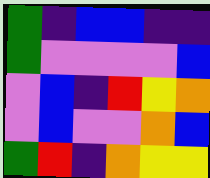[["green", "indigo", "blue", "blue", "indigo", "indigo"], ["green", "violet", "violet", "violet", "violet", "blue"], ["violet", "blue", "indigo", "red", "yellow", "orange"], ["violet", "blue", "violet", "violet", "orange", "blue"], ["green", "red", "indigo", "orange", "yellow", "yellow"]]